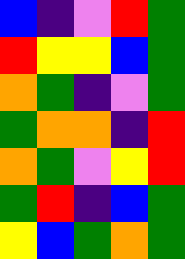[["blue", "indigo", "violet", "red", "green"], ["red", "yellow", "yellow", "blue", "green"], ["orange", "green", "indigo", "violet", "green"], ["green", "orange", "orange", "indigo", "red"], ["orange", "green", "violet", "yellow", "red"], ["green", "red", "indigo", "blue", "green"], ["yellow", "blue", "green", "orange", "green"]]